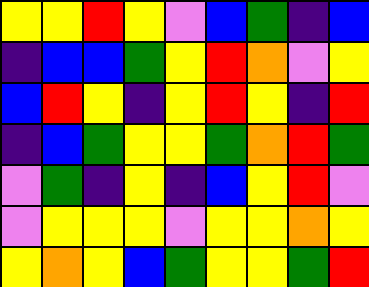[["yellow", "yellow", "red", "yellow", "violet", "blue", "green", "indigo", "blue"], ["indigo", "blue", "blue", "green", "yellow", "red", "orange", "violet", "yellow"], ["blue", "red", "yellow", "indigo", "yellow", "red", "yellow", "indigo", "red"], ["indigo", "blue", "green", "yellow", "yellow", "green", "orange", "red", "green"], ["violet", "green", "indigo", "yellow", "indigo", "blue", "yellow", "red", "violet"], ["violet", "yellow", "yellow", "yellow", "violet", "yellow", "yellow", "orange", "yellow"], ["yellow", "orange", "yellow", "blue", "green", "yellow", "yellow", "green", "red"]]